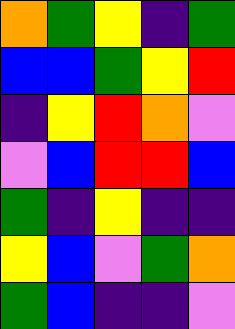[["orange", "green", "yellow", "indigo", "green"], ["blue", "blue", "green", "yellow", "red"], ["indigo", "yellow", "red", "orange", "violet"], ["violet", "blue", "red", "red", "blue"], ["green", "indigo", "yellow", "indigo", "indigo"], ["yellow", "blue", "violet", "green", "orange"], ["green", "blue", "indigo", "indigo", "violet"]]